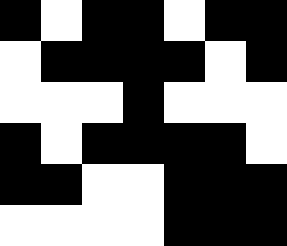[["black", "white", "black", "black", "white", "black", "black"], ["white", "black", "black", "black", "black", "white", "black"], ["white", "white", "white", "black", "white", "white", "white"], ["black", "white", "black", "black", "black", "black", "white"], ["black", "black", "white", "white", "black", "black", "black"], ["white", "white", "white", "white", "black", "black", "black"]]